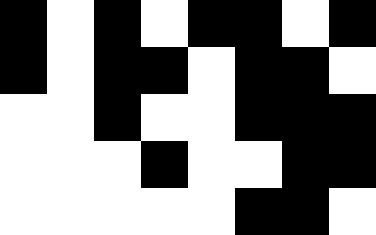[["black", "white", "black", "white", "black", "black", "white", "black"], ["black", "white", "black", "black", "white", "black", "black", "white"], ["white", "white", "black", "white", "white", "black", "black", "black"], ["white", "white", "white", "black", "white", "white", "black", "black"], ["white", "white", "white", "white", "white", "black", "black", "white"]]